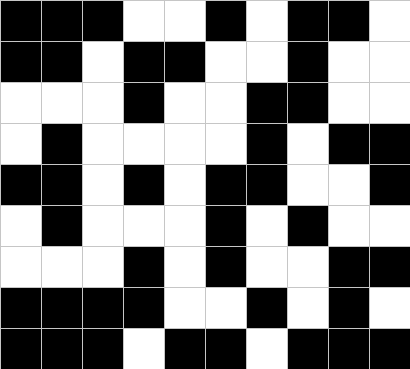[["black", "black", "black", "white", "white", "black", "white", "black", "black", "white"], ["black", "black", "white", "black", "black", "white", "white", "black", "white", "white"], ["white", "white", "white", "black", "white", "white", "black", "black", "white", "white"], ["white", "black", "white", "white", "white", "white", "black", "white", "black", "black"], ["black", "black", "white", "black", "white", "black", "black", "white", "white", "black"], ["white", "black", "white", "white", "white", "black", "white", "black", "white", "white"], ["white", "white", "white", "black", "white", "black", "white", "white", "black", "black"], ["black", "black", "black", "black", "white", "white", "black", "white", "black", "white"], ["black", "black", "black", "white", "black", "black", "white", "black", "black", "black"]]